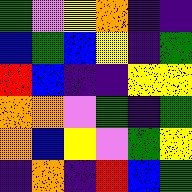[["green", "violet", "yellow", "orange", "indigo", "indigo"], ["blue", "green", "blue", "yellow", "indigo", "green"], ["red", "blue", "indigo", "indigo", "yellow", "yellow"], ["orange", "orange", "violet", "green", "indigo", "green"], ["orange", "blue", "yellow", "violet", "green", "yellow"], ["indigo", "orange", "indigo", "red", "blue", "green"]]